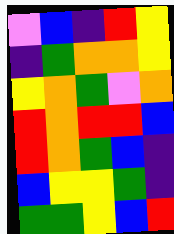[["violet", "blue", "indigo", "red", "yellow"], ["indigo", "green", "orange", "orange", "yellow"], ["yellow", "orange", "green", "violet", "orange"], ["red", "orange", "red", "red", "blue"], ["red", "orange", "green", "blue", "indigo"], ["blue", "yellow", "yellow", "green", "indigo"], ["green", "green", "yellow", "blue", "red"]]